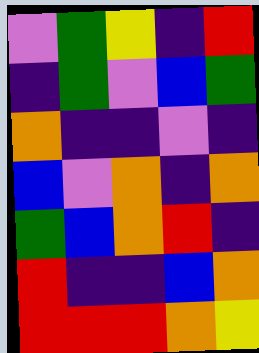[["violet", "green", "yellow", "indigo", "red"], ["indigo", "green", "violet", "blue", "green"], ["orange", "indigo", "indigo", "violet", "indigo"], ["blue", "violet", "orange", "indigo", "orange"], ["green", "blue", "orange", "red", "indigo"], ["red", "indigo", "indigo", "blue", "orange"], ["red", "red", "red", "orange", "yellow"]]